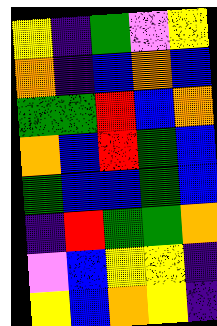[["yellow", "indigo", "green", "violet", "yellow"], ["orange", "indigo", "blue", "orange", "blue"], ["green", "green", "red", "blue", "orange"], ["orange", "blue", "red", "green", "blue"], ["green", "blue", "blue", "green", "blue"], ["indigo", "red", "green", "green", "orange"], ["violet", "blue", "yellow", "yellow", "indigo"], ["yellow", "blue", "orange", "yellow", "indigo"]]